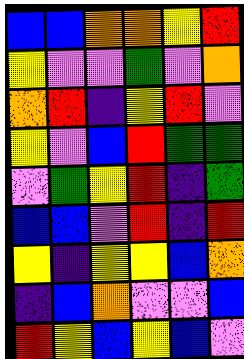[["blue", "blue", "orange", "orange", "yellow", "red"], ["yellow", "violet", "violet", "green", "violet", "orange"], ["orange", "red", "indigo", "yellow", "red", "violet"], ["yellow", "violet", "blue", "red", "green", "green"], ["violet", "green", "yellow", "red", "indigo", "green"], ["blue", "blue", "violet", "red", "indigo", "red"], ["yellow", "indigo", "yellow", "yellow", "blue", "orange"], ["indigo", "blue", "orange", "violet", "violet", "blue"], ["red", "yellow", "blue", "yellow", "blue", "violet"]]